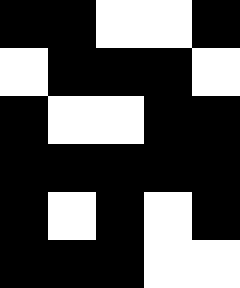[["black", "black", "white", "white", "black"], ["white", "black", "black", "black", "white"], ["black", "white", "white", "black", "black"], ["black", "black", "black", "black", "black"], ["black", "white", "black", "white", "black"], ["black", "black", "black", "white", "white"]]